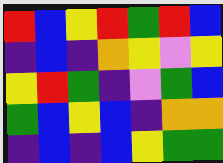[["red", "blue", "yellow", "red", "green", "red", "blue"], ["indigo", "blue", "indigo", "orange", "yellow", "violet", "yellow"], ["yellow", "red", "green", "indigo", "violet", "green", "blue"], ["green", "blue", "yellow", "blue", "indigo", "orange", "orange"], ["indigo", "blue", "indigo", "blue", "yellow", "green", "green"]]